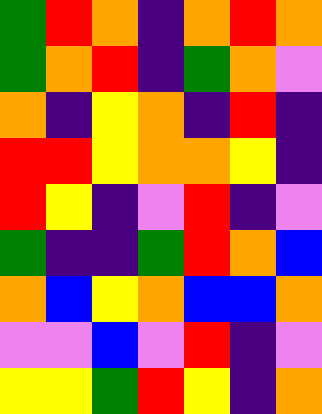[["green", "red", "orange", "indigo", "orange", "red", "orange"], ["green", "orange", "red", "indigo", "green", "orange", "violet"], ["orange", "indigo", "yellow", "orange", "indigo", "red", "indigo"], ["red", "red", "yellow", "orange", "orange", "yellow", "indigo"], ["red", "yellow", "indigo", "violet", "red", "indigo", "violet"], ["green", "indigo", "indigo", "green", "red", "orange", "blue"], ["orange", "blue", "yellow", "orange", "blue", "blue", "orange"], ["violet", "violet", "blue", "violet", "red", "indigo", "violet"], ["yellow", "yellow", "green", "red", "yellow", "indigo", "orange"]]